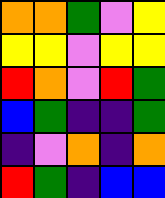[["orange", "orange", "green", "violet", "yellow"], ["yellow", "yellow", "violet", "yellow", "yellow"], ["red", "orange", "violet", "red", "green"], ["blue", "green", "indigo", "indigo", "green"], ["indigo", "violet", "orange", "indigo", "orange"], ["red", "green", "indigo", "blue", "blue"]]